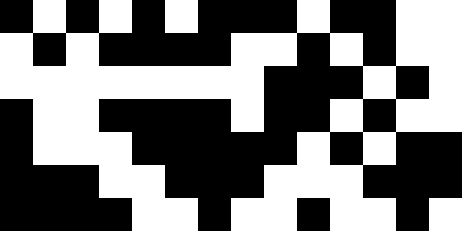[["black", "white", "black", "white", "black", "white", "black", "black", "black", "white", "black", "black", "white", "white"], ["white", "black", "white", "black", "black", "black", "black", "white", "white", "black", "white", "black", "white", "white"], ["white", "white", "white", "white", "white", "white", "white", "white", "black", "black", "black", "white", "black", "white"], ["black", "white", "white", "black", "black", "black", "black", "white", "black", "black", "white", "black", "white", "white"], ["black", "white", "white", "white", "black", "black", "black", "black", "black", "white", "black", "white", "black", "black"], ["black", "black", "black", "white", "white", "black", "black", "black", "white", "white", "white", "black", "black", "black"], ["black", "black", "black", "black", "white", "white", "black", "white", "white", "black", "white", "white", "black", "white"]]